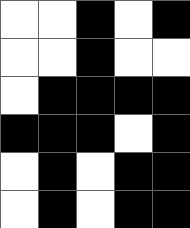[["white", "white", "black", "white", "black"], ["white", "white", "black", "white", "white"], ["white", "black", "black", "black", "black"], ["black", "black", "black", "white", "black"], ["white", "black", "white", "black", "black"], ["white", "black", "white", "black", "black"]]